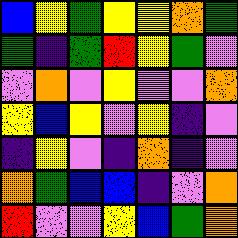[["blue", "yellow", "green", "yellow", "yellow", "orange", "green"], ["green", "indigo", "green", "red", "yellow", "green", "violet"], ["violet", "orange", "violet", "yellow", "violet", "violet", "orange"], ["yellow", "blue", "yellow", "violet", "yellow", "indigo", "violet"], ["indigo", "yellow", "violet", "indigo", "orange", "indigo", "violet"], ["orange", "green", "blue", "blue", "indigo", "violet", "orange"], ["red", "violet", "violet", "yellow", "blue", "green", "orange"]]